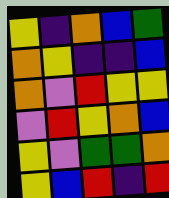[["yellow", "indigo", "orange", "blue", "green"], ["orange", "yellow", "indigo", "indigo", "blue"], ["orange", "violet", "red", "yellow", "yellow"], ["violet", "red", "yellow", "orange", "blue"], ["yellow", "violet", "green", "green", "orange"], ["yellow", "blue", "red", "indigo", "red"]]